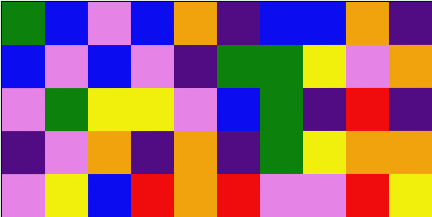[["green", "blue", "violet", "blue", "orange", "indigo", "blue", "blue", "orange", "indigo"], ["blue", "violet", "blue", "violet", "indigo", "green", "green", "yellow", "violet", "orange"], ["violet", "green", "yellow", "yellow", "violet", "blue", "green", "indigo", "red", "indigo"], ["indigo", "violet", "orange", "indigo", "orange", "indigo", "green", "yellow", "orange", "orange"], ["violet", "yellow", "blue", "red", "orange", "red", "violet", "violet", "red", "yellow"]]